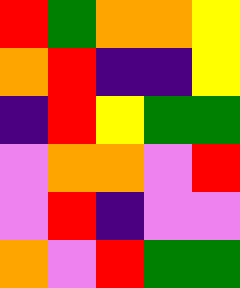[["red", "green", "orange", "orange", "yellow"], ["orange", "red", "indigo", "indigo", "yellow"], ["indigo", "red", "yellow", "green", "green"], ["violet", "orange", "orange", "violet", "red"], ["violet", "red", "indigo", "violet", "violet"], ["orange", "violet", "red", "green", "green"]]